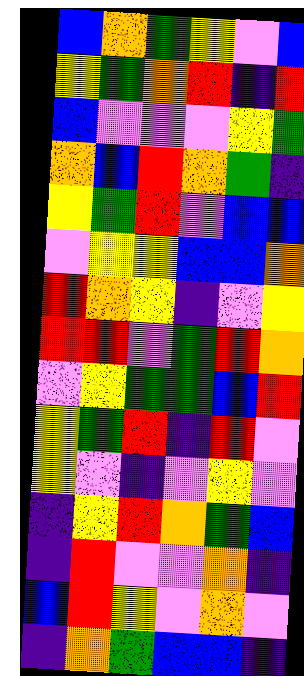[["blue", "orange", "green", "yellow", "violet", "blue"], ["yellow", "green", "orange", "red", "indigo", "red"], ["blue", "violet", "violet", "violet", "yellow", "green"], ["orange", "blue", "red", "orange", "green", "indigo"], ["yellow", "green", "red", "violet", "blue", "blue"], ["violet", "yellow", "yellow", "blue", "blue", "orange"], ["red", "orange", "yellow", "indigo", "violet", "yellow"], ["red", "red", "violet", "green", "red", "orange"], ["violet", "yellow", "green", "green", "blue", "red"], ["yellow", "green", "red", "indigo", "red", "violet"], ["yellow", "violet", "indigo", "violet", "yellow", "violet"], ["indigo", "yellow", "red", "orange", "green", "blue"], ["indigo", "red", "violet", "violet", "orange", "indigo"], ["blue", "red", "yellow", "violet", "orange", "violet"], ["indigo", "orange", "green", "blue", "blue", "indigo"]]